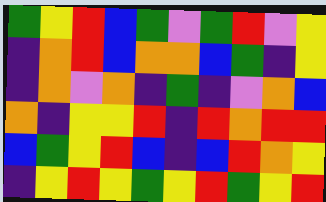[["green", "yellow", "red", "blue", "green", "violet", "green", "red", "violet", "yellow"], ["indigo", "orange", "red", "blue", "orange", "orange", "blue", "green", "indigo", "yellow"], ["indigo", "orange", "violet", "orange", "indigo", "green", "indigo", "violet", "orange", "blue"], ["orange", "indigo", "yellow", "yellow", "red", "indigo", "red", "orange", "red", "red"], ["blue", "green", "yellow", "red", "blue", "indigo", "blue", "red", "orange", "yellow"], ["indigo", "yellow", "red", "yellow", "green", "yellow", "red", "green", "yellow", "red"]]